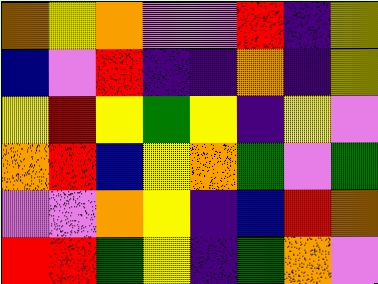[["orange", "yellow", "orange", "violet", "violet", "red", "indigo", "yellow"], ["blue", "violet", "red", "indigo", "indigo", "orange", "indigo", "yellow"], ["yellow", "red", "yellow", "green", "yellow", "indigo", "yellow", "violet"], ["orange", "red", "blue", "yellow", "orange", "green", "violet", "green"], ["violet", "violet", "orange", "yellow", "indigo", "blue", "red", "orange"], ["red", "red", "green", "yellow", "indigo", "green", "orange", "violet"]]